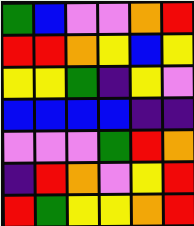[["green", "blue", "violet", "violet", "orange", "red"], ["red", "red", "orange", "yellow", "blue", "yellow"], ["yellow", "yellow", "green", "indigo", "yellow", "violet"], ["blue", "blue", "blue", "blue", "indigo", "indigo"], ["violet", "violet", "violet", "green", "red", "orange"], ["indigo", "red", "orange", "violet", "yellow", "red"], ["red", "green", "yellow", "yellow", "orange", "red"]]